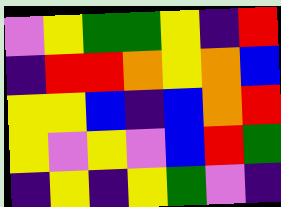[["violet", "yellow", "green", "green", "yellow", "indigo", "red"], ["indigo", "red", "red", "orange", "yellow", "orange", "blue"], ["yellow", "yellow", "blue", "indigo", "blue", "orange", "red"], ["yellow", "violet", "yellow", "violet", "blue", "red", "green"], ["indigo", "yellow", "indigo", "yellow", "green", "violet", "indigo"]]